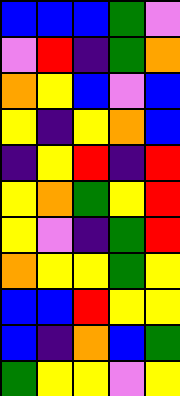[["blue", "blue", "blue", "green", "violet"], ["violet", "red", "indigo", "green", "orange"], ["orange", "yellow", "blue", "violet", "blue"], ["yellow", "indigo", "yellow", "orange", "blue"], ["indigo", "yellow", "red", "indigo", "red"], ["yellow", "orange", "green", "yellow", "red"], ["yellow", "violet", "indigo", "green", "red"], ["orange", "yellow", "yellow", "green", "yellow"], ["blue", "blue", "red", "yellow", "yellow"], ["blue", "indigo", "orange", "blue", "green"], ["green", "yellow", "yellow", "violet", "yellow"]]